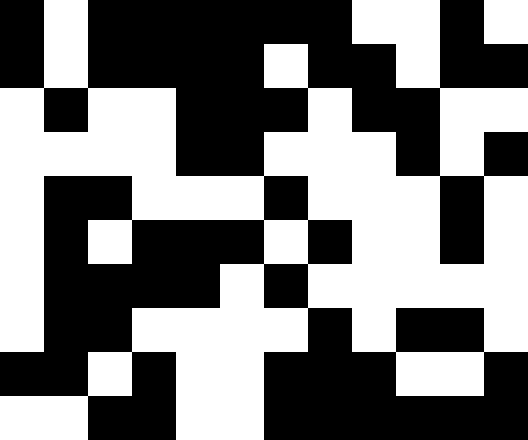[["black", "white", "black", "black", "black", "black", "black", "black", "white", "white", "black", "white"], ["black", "white", "black", "black", "black", "black", "white", "black", "black", "white", "black", "black"], ["white", "black", "white", "white", "black", "black", "black", "white", "black", "black", "white", "white"], ["white", "white", "white", "white", "black", "black", "white", "white", "white", "black", "white", "black"], ["white", "black", "black", "white", "white", "white", "black", "white", "white", "white", "black", "white"], ["white", "black", "white", "black", "black", "black", "white", "black", "white", "white", "black", "white"], ["white", "black", "black", "black", "black", "white", "black", "white", "white", "white", "white", "white"], ["white", "black", "black", "white", "white", "white", "white", "black", "white", "black", "black", "white"], ["black", "black", "white", "black", "white", "white", "black", "black", "black", "white", "white", "black"], ["white", "white", "black", "black", "white", "white", "black", "black", "black", "black", "black", "black"]]